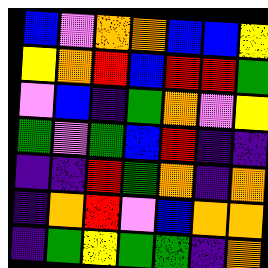[["blue", "violet", "orange", "orange", "blue", "blue", "yellow"], ["yellow", "orange", "red", "blue", "red", "red", "green"], ["violet", "blue", "indigo", "green", "orange", "violet", "yellow"], ["green", "violet", "green", "blue", "red", "indigo", "indigo"], ["indigo", "indigo", "red", "green", "orange", "indigo", "orange"], ["indigo", "orange", "red", "violet", "blue", "orange", "orange"], ["indigo", "green", "yellow", "green", "green", "indigo", "orange"]]